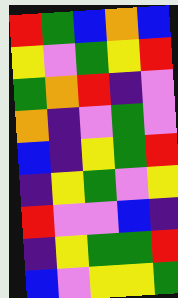[["red", "green", "blue", "orange", "blue"], ["yellow", "violet", "green", "yellow", "red"], ["green", "orange", "red", "indigo", "violet"], ["orange", "indigo", "violet", "green", "violet"], ["blue", "indigo", "yellow", "green", "red"], ["indigo", "yellow", "green", "violet", "yellow"], ["red", "violet", "violet", "blue", "indigo"], ["indigo", "yellow", "green", "green", "red"], ["blue", "violet", "yellow", "yellow", "green"]]